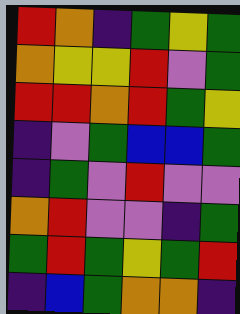[["red", "orange", "indigo", "green", "yellow", "green"], ["orange", "yellow", "yellow", "red", "violet", "green"], ["red", "red", "orange", "red", "green", "yellow"], ["indigo", "violet", "green", "blue", "blue", "green"], ["indigo", "green", "violet", "red", "violet", "violet"], ["orange", "red", "violet", "violet", "indigo", "green"], ["green", "red", "green", "yellow", "green", "red"], ["indigo", "blue", "green", "orange", "orange", "indigo"]]